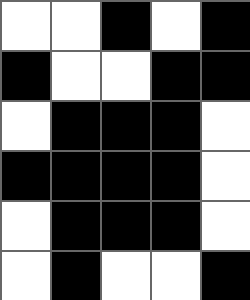[["white", "white", "black", "white", "black"], ["black", "white", "white", "black", "black"], ["white", "black", "black", "black", "white"], ["black", "black", "black", "black", "white"], ["white", "black", "black", "black", "white"], ["white", "black", "white", "white", "black"]]